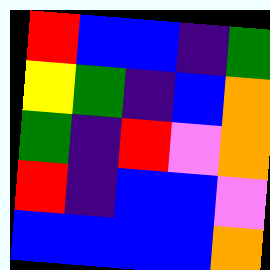[["red", "blue", "blue", "indigo", "green"], ["yellow", "green", "indigo", "blue", "orange"], ["green", "indigo", "red", "violet", "orange"], ["red", "indigo", "blue", "blue", "violet"], ["blue", "blue", "blue", "blue", "orange"]]